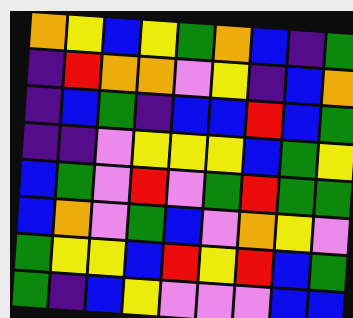[["orange", "yellow", "blue", "yellow", "green", "orange", "blue", "indigo", "green"], ["indigo", "red", "orange", "orange", "violet", "yellow", "indigo", "blue", "orange"], ["indigo", "blue", "green", "indigo", "blue", "blue", "red", "blue", "green"], ["indigo", "indigo", "violet", "yellow", "yellow", "yellow", "blue", "green", "yellow"], ["blue", "green", "violet", "red", "violet", "green", "red", "green", "green"], ["blue", "orange", "violet", "green", "blue", "violet", "orange", "yellow", "violet"], ["green", "yellow", "yellow", "blue", "red", "yellow", "red", "blue", "green"], ["green", "indigo", "blue", "yellow", "violet", "violet", "violet", "blue", "blue"]]